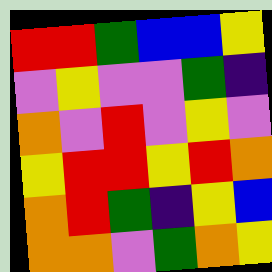[["red", "red", "green", "blue", "blue", "yellow"], ["violet", "yellow", "violet", "violet", "green", "indigo"], ["orange", "violet", "red", "violet", "yellow", "violet"], ["yellow", "red", "red", "yellow", "red", "orange"], ["orange", "red", "green", "indigo", "yellow", "blue"], ["orange", "orange", "violet", "green", "orange", "yellow"]]